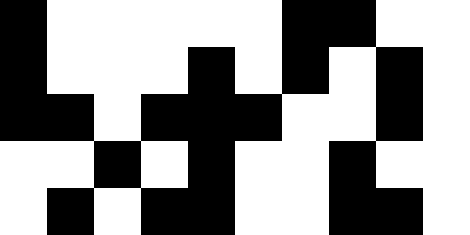[["black", "white", "white", "white", "white", "white", "black", "black", "white", "white"], ["black", "white", "white", "white", "black", "white", "black", "white", "black", "white"], ["black", "black", "white", "black", "black", "black", "white", "white", "black", "white"], ["white", "white", "black", "white", "black", "white", "white", "black", "white", "white"], ["white", "black", "white", "black", "black", "white", "white", "black", "black", "white"]]